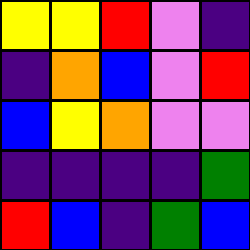[["yellow", "yellow", "red", "violet", "indigo"], ["indigo", "orange", "blue", "violet", "red"], ["blue", "yellow", "orange", "violet", "violet"], ["indigo", "indigo", "indigo", "indigo", "green"], ["red", "blue", "indigo", "green", "blue"]]